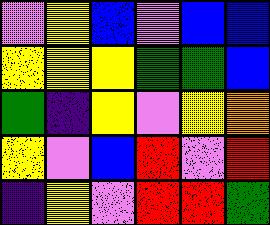[["violet", "yellow", "blue", "violet", "blue", "blue"], ["yellow", "yellow", "yellow", "green", "green", "blue"], ["green", "indigo", "yellow", "violet", "yellow", "orange"], ["yellow", "violet", "blue", "red", "violet", "red"], ["indigo", "yellow", "violet", "red", "red", "green"]]